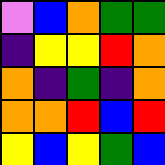[["violet", "blue", "orange", "green", "green"], ["indigo", "yellow", "yellow", "red", "orange"], ["orange", "indigo", "green", "indigo", "orange"], ["orange", "orange", "red", "blue", "red"], ["yellow", "blue", "yellow", "green", "blue"]]